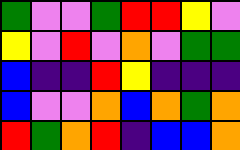[["green", "violet", "violet", "green", "red", "red", "yellow", "violet"], ["yellow", "violet", "red", "violet", "orange", "violet", "green", "green"], ["blue", "indigo", "indigo", "red", "yellow", "indigo", "indigo", "indigo"], ["blue", "violet", "violet", "orange", "blue", "orange", "green", "orange"], ["red", "green", "orange", "red", "indigo", "blue", "blue", "orange"]]